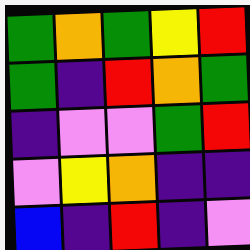[["green", "orange", "green", "yellow", "red"], ["green", "indigo", "red", "orange", "green"], ["indigo", "violet", "violet", "green", "red"], ["violet", "yellow", "orange", "indigo", "indigo"], ["blue", "indigo", "red", "indigo", "violet"]]